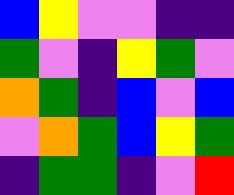[["blue", "yellow", "violet", "violet", "indigo", "indigo"], ["green", "violet", "indigo", "yellow", "green", "violet"], ["orange", "green", "indigo", "blue", "violet", "blue"], ["violet", "orange", "green", "blue", "yellow", "green"], ["indigo", "green", "green", "indigo", "violet", "red"]]